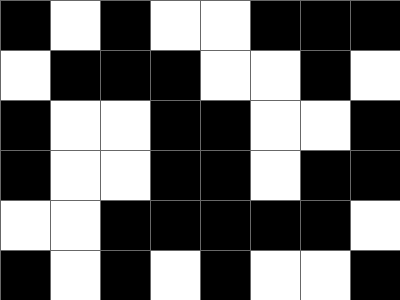[["black", "white", "black", "white", "white", "black", "black", "black"], ["white", "black", "black", "black", "white", "white", "black", "white"], ["black", "white", "white", "black", "black", "white", "white", "black"], ["black", "white", "white", "black", "black", "white", "black", "black"], ["white", "white", "black", "black", "black", "black", "black", "white"], ["black", "white", "black", "white", "black", "white", "white", "black"]]